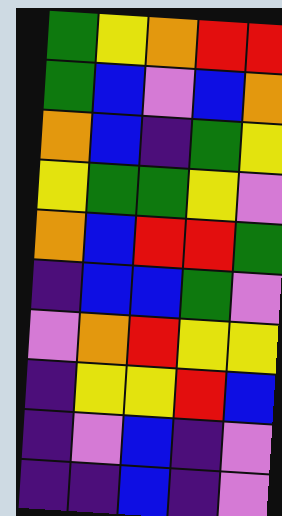[["green", "yellow", "orange", "red", "red"], ["green", "blue", "violet", "blue", "orange"], ["orange", "blue", "indigo", "green", "yellow"], ["yellow", "green", "green", "yellow", "violet"], ["orange", "blue", "red", "red", "green"], ["indigo", "blue", "blue", "green", "violet"], ["violet", "orange", "red", "yellow", "yellow"], ["indigo", "yellow", "yellow", "red", "blue"], ["indigo", "violet", "blue", "indigo", "violet"], ["indigo", "indigo", "blue", "indigo", "violet"]]